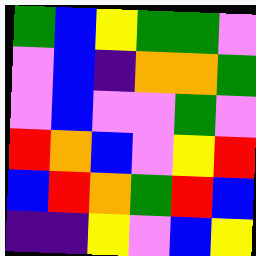[["green", "blue", "yellow", "green", "green", "violet"], ["violet", "blue", "indigo", "orange", "orange", "green"], ["violet", "blue", "violet", "violet", "green", "violet"], ["red", "orange", "blue", "violet", "yellow", "red"], ["blue", "red", "orange", "green", "red", "blue"], ["indigo", "indigo", "yellow", "violet", "blue", "yellow"]]